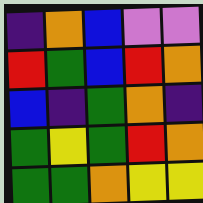[["indigo", "orange", "blue", "violet", "violet"], ["red", "green", "blue", "red", "orange"], ["blue", "indigo", "green", "orange", "indigo"], ["green", "yellow", "green", "red", "orange"], ["green", "green", "orange", "yellow", "yellow"]]